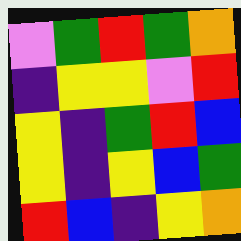[["violet", "green", "red", "green", "orange"], ["indigo", "yellow", "yellow", "violet", "red"], ["yellow", "indigo", "green", "red", "blue"], ["yellow", "indigo", "yellow", "blue", "green"], ["red", "blue", "indigo", "yellow", "orange"]]